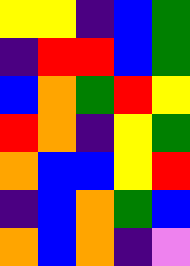[["yellow", "yellow", "indigo", "blue", "green"], ["indigo", "red", "red", "blue", "green"], ["blue", "orange", "green", "red", "yellow"], ["red", "orange", "indigo", "yellow", "green"], ["orange", "blue", "blue", "yellow", "red"], ["indigo", "blue", "orange", "green", "blue"], ["orange", "blue", "orange", "indigo", "violet"]]